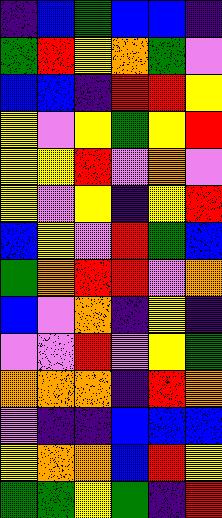[["indigo", "blue", "green", "blue", "blue", "indigo"], ["green", "red", "yellow", "orange", "green", "violet"], ["blue", "blue", "indigo", "red", "red", "yellow"], ["yellow", "violet", "yellow", "green", "yellow", "red"], ["yellow", "yellow", "red", "violet", "orange", "violet"], ["yellow", "violet", "yellow", "indigo", "yellow", "red"], ["blue", "yellow", "violet", "red", "green", "blue"], ["green", "orange", "red", "red", "violet", "orange"], ["blue", "violet", "orange", "indigo", "yellow", "indigo"], ["violet", "violet", "red", "violet", "yellow", "green"], ["orange", "orange", "orange", "indigo", "red", "orange"], ["violet", "indigo", "indigo", "blue", "blue", "blue"], ["yellow", "orange", "orange", "blue", "red", "yellow"], ["green", "green", "yellow", "green", "indigo", "red"]]